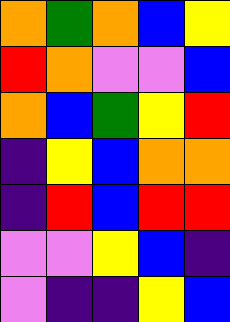[["orange", "green", "orange", "blue", "yellow"], ["red", "orange", "violet", "violet", "blue"], ["orange", "blue", "green", "yellow", "red"], ["indigo", "yellow", "blue", "orange", "orange"], ["indigo", "red", "blue", "red", "red"], ["violet", "violet", "yellow", "blue", "indigo"], ["violet", "indigo", "indigo", "yellow", "blue"]]